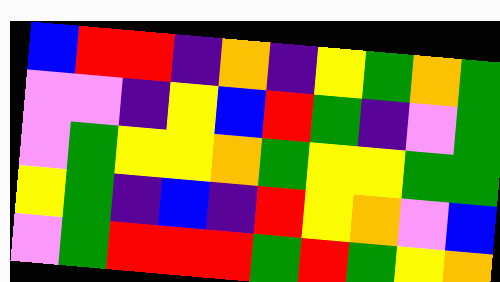[["blue", "red", "red", "indigo", "orange", "indigo", "yellow", "green", "orange", "green"], ["violet", "violet", "indigo", "yellow", "blue", "red", "green", "indigo", "violet", "green"], ["violet", "green", "yellow", "yellow", "orange", "green", "yellow", "yellow", "green", "green"], ["yellow", "green", "indigo", "blue", "indigo", "red", "yellow", "orange", "violet", "blue"], ["violet", "green", "red", "red", "red", "green", "red", "green", "yellow", "orange"]]